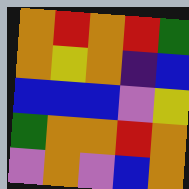[["orange", "red", "orange", "red", "green"], ["orange", "yellow", "orange", "indigo", "blue"], ["blue", "blue", "blue", "violet", "yellow"], ["green", "orange", "orange", "red", "orange"], ["violet", "orange", "violet", "blue", "orange"]]